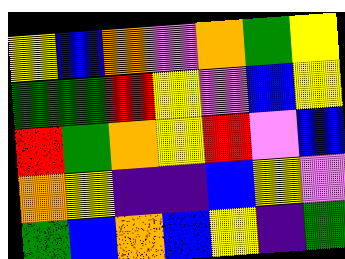[["yellow", "blue", "orange", "violet", "orange", "green", "yellow"], ["green", "green", "red", "yellow", "violet", "blue", "yellow"], ["red", "green", "orange", "yellow", "red", "violet", "blue"], ["orange", "yellow", "indigo", "indigo", "blue", "yellow", "violet"], ["green", "blue", "orange", "blue", "yellow", "indigo", "green"]]